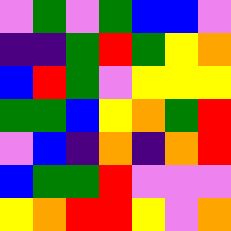[["violet", "green", "violet", "green", "blue", "blue", "violet"], ["indigo", "indigo", "green", "red", "green", "yellow", "orange"], ["blue", "red", "green", "violet", "yellow", "yellow", "yellow"], ["green", "green", "blue", "yellow", "orange", "green", "red"], ["violet", "blue", "indigo", "orange", "indigo", "orange", "red"], ["blue", "green", "green", "red", "violet", "violet", "violet"], ["yellow", "orange", "red", "red", "yellow", "violet", "orange"]]